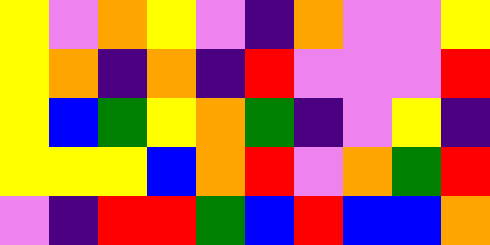[["yellow", "violet", "orange", "yellow", "violet", "indigo", "orange", "violet", "violet", "yellow"], ["yellow", "orange", "indigo", "orange", "indigo", "red", "violet", "violet", "violet", "red"], ["yellow", "blue", "green", "yellow", "orange", "green", "indigo", "violet", "yellow", "indigo"], ["yellow", "yellow", "yellow", "blue", "orange", "red", "violet", "orange", "green", "red"], ["violet", "indigo", "red", "red", "green", "blue", "red", "blue", "blue", "orange"]]